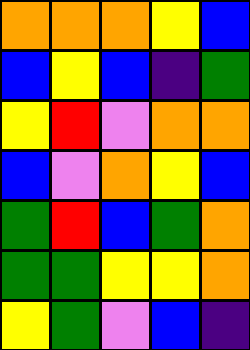[["orange", "orange", "orange", "yellow", "blue"], ["blue", "yellow", "blue", "indigo", "green"], ["yellow", "red", "violet", "orange", "orange"], ["blue", "violet", "orange", "yellow", "blue"], ["green", "red", "blue", "green", "orange"], ["green", "green", "yellow", "yellow", "orange"], ["yellow", "green", "violet", "blue", "indigo"]]